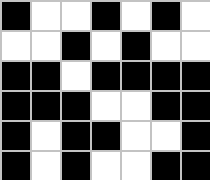[["black", "white", "white", "black", "white", "black", "white"], ["white", "white", "black", "white", "black", "white", "white"], ["black", "black", "white", "black", "black", "black", "black"], ["black", "black", "black", "white", "white", "black", "black"], ["black", "white", "black", "black", "white", "white", "black"], ["black", "white", "black", "white", "white", "black", "black"]]